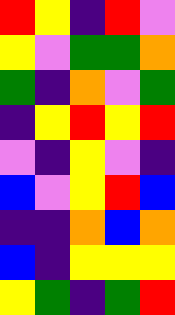[["red", "yellow", "indigo", "red", "violet"], ["yellow", "violet", "green", "green", "orange"], ["green", "indigo", "orange", "violet", "green"], ["indigo", "yellow", "red", "yellow", "red"], ["violet", "indigo", "yellow", "violet", "indigo"], ["blue", "violet", "yellow", "red", "blue"], ["indigo", "indigo", "orange", "blue", "orange"], ["blue", "indigo", "yellow", "yellow", "yellow"], ["yellow", "green", "indigo", "green", "red"]]